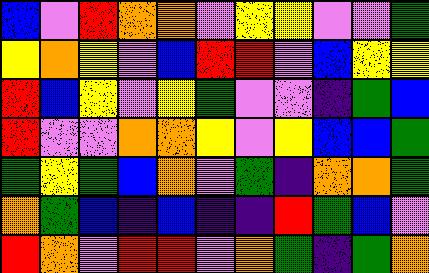[["blue", "violet", "red", "orange", "orange", "violet", "yellow", "yellow", "violet", "violet", "green"], ["yellow", "orange", "yellow", "violet", "blue", "red", "red", "violet", "blue", "yellow", "yellow"], ["red", "blue", "yellow", "violet", "yellow", "green", "violet", "violet", "indigo", "green", "blue"], ["red", "violet", "violet", "orange", "orange", "yellow", "violet", "yellow", "blue", "blue", "green"], ["green", "yellow", "green", "blue", "orange", "violet", "green", "indigo", "orange", "orange", "green"], ["orange", "green", "blue", "indigo", "blue", "indigo", "indigo", "red", "green", "blue", "violet"], ["red", "orange", "violet", "red", "red", "violet", "orange", "green", "indigo", "green", "orange"]]